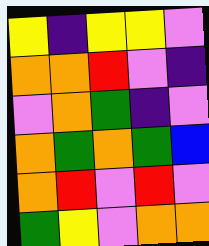[["yellow", "indigo", "yellow", "yellow", "violet"], ["orange", "orange", "red", "violet", "indigo"], ["violet", "orange", "green", "indigo", "violet"], ["orange", "green", "orange", "green", "blue"], ["orange", "red", "violet", "red", "violet"], ["green", "yellow", "violet", "orange", "orange"]]